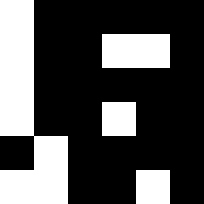[["white", "black", "black", "black", "black", "black"], ["white", "black", "black", "white", "white", "black"], ["white", "black", "black", "black", "black", "black"], ["white", "black", "black", "white", "black", "black"], ["black", "white", "black", "black", "black", "black"], ["white", "white", "black", "black", "white", "black"]]